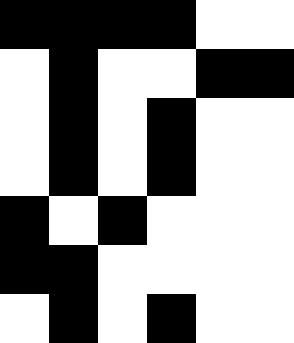[["black", "black", "black", "black", "white", "white"], ["white", "black", "white", "white", "black", "black"], ["white", "black", "white", "black", "white", "white"], ["white", "black", "white", "black", "white", "white"], ["black", "white", "black", "white", "white", "white"], ["black", "black", "white", "white", "white", "white"], ["white", "black", "white", "black", "white", "white"]]